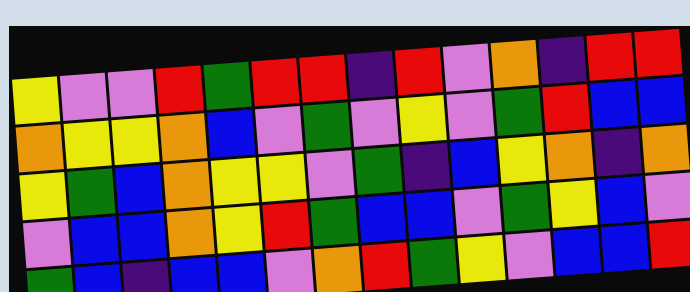[["yellow", "violet", "violet", "red", "green", "red", "red", "indigo", "red", "violet", "orange", "indigo", "red", "red"], ["orange", "yellow", "yellow", "orange", "blue", "violet", "green", "violet", "yellow", "violet", "green", "red", "blue", "blue"], ["yellow", "green", "blue", "orange", "yellow", "yellow", "violet", "green", "indigo", "blue", "yellow", "orange", "indigo", "orange"], ["violet", "blue", "blue", "orange", "yellow", "red", "green", "blue", "blue", "violet", "green", "yellow", "blue", "violet"], ["green", "blue", "indigo", "blue", "blue", "violet", "orange", "red", "green", "yellow", "violet", "blue", "blue", "red"]]